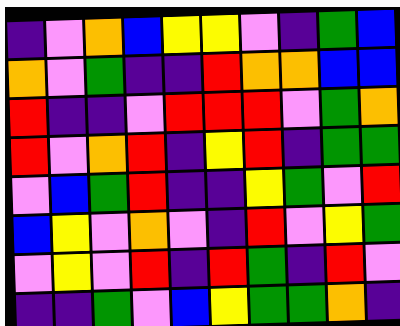[["indigo", "violet", "orange", "blue", "yellow", "yellow", "violet", "indigo", "green", "blue"], ["orange", "violet", "green", "indigo", "indigo", "red", "orange", "orange", "blue", "blue"], ["red", "indigo", "indigo", "violet", "red", "red", "red", "violet", "green", "orange"], ["red", "violet", "orange", "red", "indigo", "yellow", "red", "indigo", "green", "green"], ["violet", "blue", "green", "red", "indigo", "indigo", "yellow", "green", "violet", "red"], ["blue", "yellow", "violet", "orange", "violet", "indigo", "red", "violet", "yellow", "green"], ["violet", "yellow", "violet", "red", "indigo", "red", "green", "indigo", "red", "violet"], ["indigo", "indigo", "green", "violet", "blue", "yellow", "green", "green", "orange", "indigo"]]